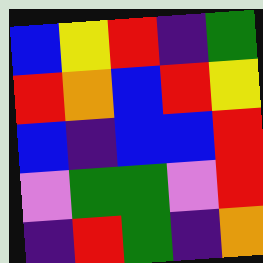[["blue", "yellow", "red", "indigo", "green"], ["red", "orange", "blue", "red", "yellow"], ["blue", "indigo", "blue", "blue", "red"], ["violet", "green", "green", "violet", "red"], ["indigo", "red", "green", "indigo", "orange"]]